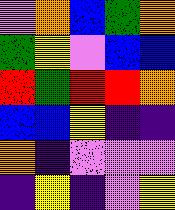[["violet", "orange", "blue", "green", "orange"], ["green", "yellow", "violet", "blue", "blue"], ["red", "green", "red", "red", "orange"], ["blue", "blue", "yellow", "indigo", "indigo"], ["orange", "indigo", "violet", "violet", "violet"], ["indigo", "yellow", "indigo", "violet", "yellow"]]